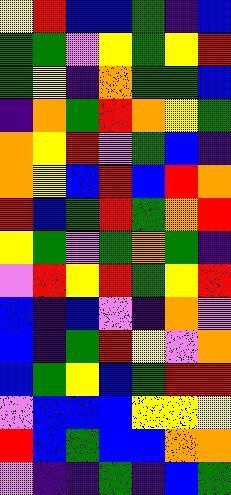[["yellow", "red", "blue", "blue", "green", "indigo", "blue"], ["green", "green", "violet", "yellow", "green", "yellow", "red"], ["green", "yellow", "indigo", "orange", "green", "green", "blue"], ["indigo", "orange", "green", "red", "orange", "yellow", "green"], ["orange", "yellow", "red", "violet", "green", "blue", "indigo"], ["orange", "yellow", "blue", "red", "blue", "red", "orange"], ["red", "blue", "green", "red", "green", "orange", "red"], ["yellow", "green", "violet", "green", "orange", "green", "indigo"], ["violet", "red", "yellow", "red", "green", "yellow", "red"], ["blue", "indigo", "blue", "violet", "indigo", "orange", "violet"], ["blue", "indigo", "green", "red", "yellow", "violet", "orange"], ["blue", "green", "yellow", "blue", "green", "red", "red"], ["violet", "blue", "blue", "blue", "yellow", "yellow", "yellow"], ["red", "blue", "green", "blue", "blue", "orange", "orange"], ["violet", "indigo", "indigo", "green", "indigo", "blue", "green"]]